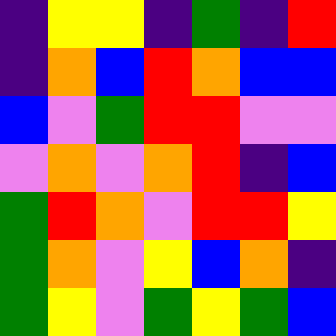[["indigo", "yellow", "yellow", "indigo", "green", "indigo", "red"], ["indigo", "orange", "blue", "red", "orange", "blue", "blue"], ["blue", "violet", "green", "red", "red", "violet", "violet"], ["violet", "orange", "violet", "orange", "red", "indigo", "blue"], ["green", "red", "orange", "violet", "red", "red", "yellow"], ["green", "orange", "violet", "yellow", "blue", "orange", "indigo"], ["green", "yellow", "violet", "green", "yellow", "green", "blue"]]